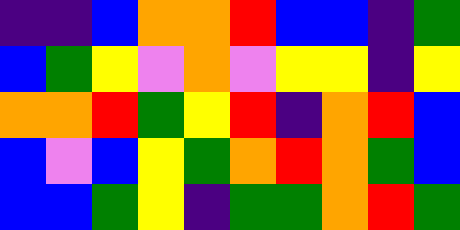[["indigo", "indigo", "blue", "orange", "orange", "red", "blue", "blue", "indigo", "green"], ["blue", "green", "yellow", "violet", "orange", "violet", "yellow", "yellow", "indigo", "yellow"], ["orange", "orange", "red", "green", "yellow", "red", "indigo", "orange", "red", "blue"], ["blue", "violet", "blue", "yellow", "green", "orange", "red", "orange", "green", "blue"], ["blue", "blue", "green", "yellow", "indigo", "green", "green", "orange", "red", "green"]]